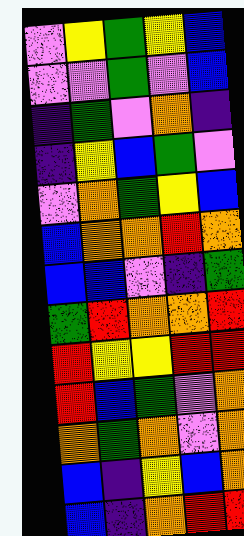[["violet", "yellow", "green", "yellow", "blue"], ["violet", "violet", "green", "violet", "blue"], ["indigo", "green", "violet", "orange", "indigo"], ["indigo", "yellow", "blue", "green", "violet"], ["violet", "orange", "green", "yellow", "blue"], ["blue", "orange", "orange", "red", "orange"], ["blue", "blue", "violet", "indigo", "green"], ["green", "red", "orange", "orange", "red"], ["red", "yellow", "yellow", "red", "red"], ["red", "blue", "green", "violet", "orange"], ["orange", "green", "orange", "violet", "orange"], ["blue", "indigo", "yellow", "blue", "orange"], ["blue", "indigo", "orange", "red", "red"]]